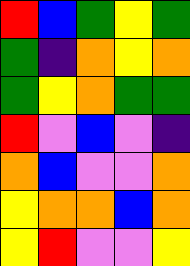[["red", "blue", "green", "yellow", "green"], ["green", "indigo", "orange", "yellow", "orange"], ["green", "yellow", "orange", "green", "green"], ["red", "violet", "blue", "violet", "indigo"], ["orange", "blue", "violet", "violet", "orange"], ["yellow", "orange", "orange", "blue", "orange"], ["yellow", "red", "violet", "violet", "yellow"]]